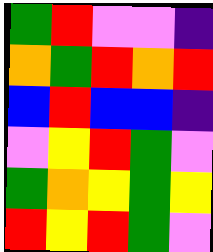[["green", "red", "violet", "violet", "indigo"], ["orange", "green", "red", "orange", "red"], ["blue", "red", "blue", "blue", "indigo"], ["violet", "yellow", "red", "green", "violet"], ["green", "orange", "yellow", "green", "yellow"], ["red", "yellow", "red", "green", "violet"]]